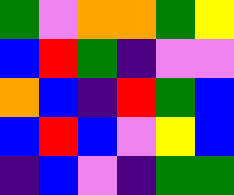[["green", "violet", "orange", "orange", "green", "yellow"], ["blue", "red", "green", "indigo", "violet", "violet"], ["orange", "blue", "indigo", "red", "green", "blue"], ["blue", "red", "blue", "violet", "yellow", "blue"], ["indigo", "blue", "violet", "indigo", "green", "green"]]